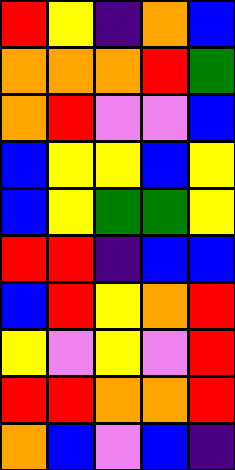[["red", "yellow", "indigo", "orange", "blue"], ["orange", "orange", "orange", "red", "green"], ["orange", "red", "violet", "violet", "blue"], ["blue", "yellow", "yellow", "blue", "yellow"], ["blue", "yellow", "green", "green", "yellow"], ["red", "red", "indigo", "blue", "blue"], ["blue", "red", "yellow", "orange", "red"], ["yellow", "violet", "yellow", "violet", "red"], ["red", "red", "orange", "orange", "red"], ["orange", "blue", "violet", "blue", "indigo"]]